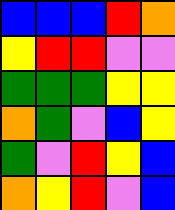[["blue", "blue", "blue", "red", "orange"], ["yellow", "red", "red", "violet", "violet"], ["green", "green", "green", "yellow", "yellow"], ["orange", "green", "violet", "blue", "yellow"], ["green", "violet", "red", "yellow", "blue"], ["orange", "yellow", "red", "violet", "blue"]]